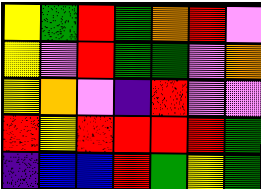[["yellow", "green", "red", "green", "orange", "red", "violet"], ["yellow", "violet", "red", "green", "green", "violet", "orange"], ["yellow", "orange", "violet", "indigo", "red", "violet", "violet"], ["red", "yellow", "red", "red", "red", "red", "green"], ["indigo", "blue", "blue", "red", "green", "yellow", "green"]]